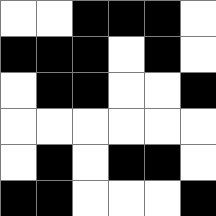[["white", "white", "black", "black", "black", "white"], ["black", "black", "black", "white", "black", "white"], ["white", "black", "black", "white", "white", "black"], ["white", "white", "white", "white", "white", "white"], ["white", "black", "white", "black", "black", "white"], ["black", "black", "white", "white", "white", "black"]]